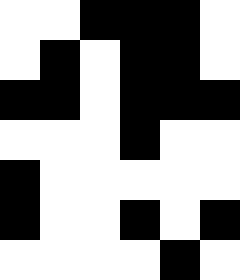[["white", "white", "black", "black", "black", "white"], ["white", "black", "white", "black", "black", "white"], ["black", "black", "white", "black", "black", "black"], ["white", "white", "white", "black", "white", "white"], ["black", "white", "white", "white", "white", "white"], ["black", "white", "white", "black", "white", "black"], ["white", "white", "white", "white", "black", "white"]]